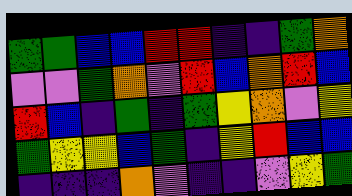[["green", "green", "blue", "blue", "red", "red", "indigo", "indigo", "green", "orange"], ["violet", "violet", "green", "orange", "violet", "red", "blue", "orange", "red", "blue"], ["red", "blue", "indigo", "green", "indigo", "green", "yellow", "orange", "violet", "yellow"], ["green", "yellow", "yellow", "blue", "green", "indigo", "yellow", "red", "blue", "blue"], ["indigo", "indigo", "indigo", "orange", "violet", "indigo", "indigo", "violet", "yellow", "green"]]